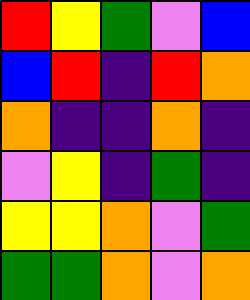[["red", "yellow", "green", "violet", "blue"], ["blue", "red", "indigo", "red", "orange"], ["orange", "indigo", "indigo", "orange", "indigo"], ["violet", "yellow", "indigo", "green", "indigo"], ["yellow", "yellow", "orange", "violet", "green"], ["green", "green", "orange", "violet", "orange"]]